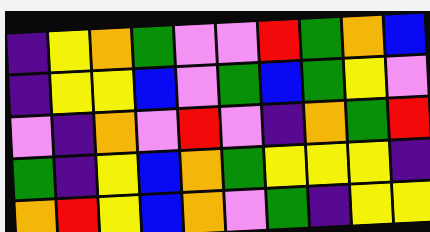[["indigo", "yellow", "orange", "green", "violet", "violet", "red", "green", "orange", "blue"], ["indigo", "yellow", "yellow", "blue", "violet", "green", "blue", "green", "yellow", "violet"], ["violet", "indigo", "orange", "violet", "red", "violet", "indigo", "orange", "green", "red"], ["green", "indigo", "yellow", "blue", "orange", "green", "yellow", "yellow", "yellow", "indigo"], ["orange", "red", "yellow", "blue", "orange", "violet", "green", "indigo", "yellow", "yellow"]]